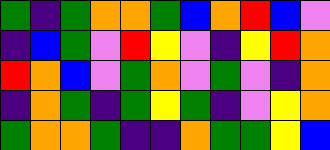[["green", "indigo", "green", "orange", "orange", "green", "blue", "orange", "red", "blue", "violet"], ["indigo", "blue", "green", "violet", "red", "yellow", "violet", "indigo", "yellow", "red", "orange"], ["red", "orange", "blue", "violet", "green", "orange", "violet", "green", "violet", "indigo", "orange"], ["indigo", "orange", "green", "indigo", "green", "yellow", "green", "indigo", "violet", "yellow", "orange"], ["green", "orange", "orange", "green", "indigo", "indigo", "orange", "green", "green", "yellow", "blue"]]